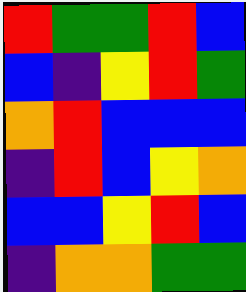[["red", "green", "green", "red", "blue"], ["blue", "indigo", "yellow", "red", "green"], ["orange", "red", "blue", "blue", "blue"], ["indigo", "red", "blue", "yellow", "orange"], ["blue", "blue", "yellow", "red", "blue"], ["indigo", "orange", "orange", "green", "green"]]